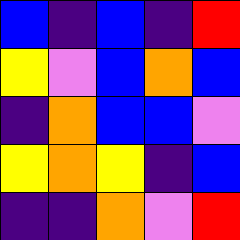[["blue", "indigo", "blue", "indigo", "red"], ["yellow", "violet", "blue", "orange", "blue"], ["indigo", "orange", "blue", "blue", "violet"], ["yellow", "orange", "yellow", "indigo", "blue"], ["indigo", "indigo", "orange", "violet", "red"]]